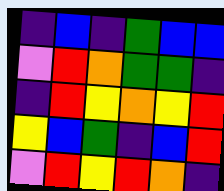[["indigo", "blue", "indigo", "green", "blue", "blue"], ["violet", "red", "orange", "green", "green", "indigo"], ["indigo", "red", "yellow", "orange", "yellow", "red"], ["yellow", "blue", "green", "indigo", "blue", "red"], ["violet", "red", "yellow", "red", "orange", "indigo"]]